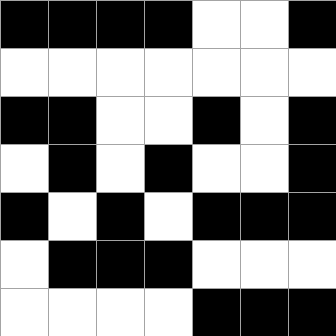[["black", "black", "black", "black", "white", "white", "black"], ["white", "white", "white", "white", "white", "white", "white"], ["black", "black", "white", "white", "black", "white", "black"], ["white", "black", "white", "black", "white", "white", "black"], ["black", "white", "black", "white", "black", "black", "black"], ["white", "black", "black", "black", "white", "white", "white"], ["white", "white", "white", "white", "black", "black", "black"]]